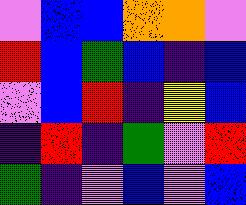[["violet", "blue", "blue", "orange", "orange", "violet"], ["red", "blue", "green", "blue", "indigo", "blue"], ["violet", "blue", "red", "indigo", "yellow", "blue"], ["indigo", "red", "indigo", "green", "violet", "red"], ["green", "indigo", "violet", "blue", "violet", "blue"]]